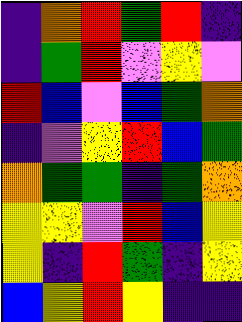[["indigo", "orange", "red", "green", "red", "indigo"], ["indigo", "green", "red", "violet", "yellow", "violet"], ["red", "blue", "violet", "blue", "green", "orange"], ["indigo", "violet", "yellow", "red", "blue", "green"], ["orange", "green", "green", "indigo", "green", "orange"], ["yellow", "yellow", "violet", "red", "blue", "yellow"], ["yellow", "indigo", "red", "green", "indigo", "yellow"], ["blue", "yellow", "red", "yellow", "indigo", "indigo"]]